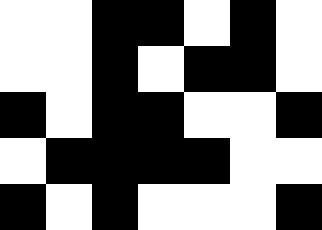[["white", "white", "black", "black", "white", "black", "white"], ["white", "white", "black", "white", "black", "black", "white"], ["black", "white", "black", "black", "white", "white", "black"], ["white", "black", "black", "black", "black", "white", "white"], ["black", "white", "black", "white", "white", "white", "black"]]